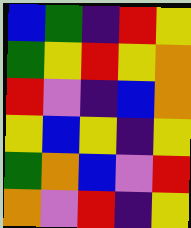[["blue", "green", "indigo", "red", "yellow"], ["green", "yellow", "red", "yellow", "orange"], ["red", "violet", "indigo", "blue", "orange"], ["yellow", "blue", "yellow", "indigo", "yellow"], ["green", "orange", "blue", "violet", "red"], ["orange", "violet", "red", "indigo", "yellow"]]